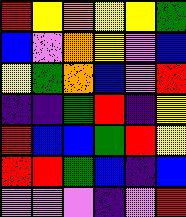[["red", "yellow", "orange", "yellow", "yellow", "green"], ["blue", "violet", "orange", "yellow", "violet", "blue"], ["yellow", "green", "orange", "blue", "violet", "red"], ["indigo", "indigo", "green", "red", "indigo", "yellow"], ["red", "blue", "blue", "green", "red", "yellow"], ["red", "red", "green", "blue", "indigo", "blue"], ["violet", "violet", "violet", "indigo", "violet", "red"]]